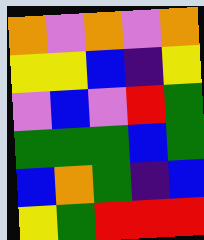[["orange", "violet", "orange", "violet", "orange"], ["yellow", "yellow", "blue", "indigo", "yellow"], ["violet", "blue", "violet", "red", "green"], ["green", "green", "green", "blue", "green"], ["blue", "orange", "green", "indigo", "blue"], ["yellow", "green", "red", "red", "red"]]